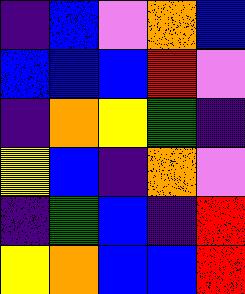[["indigo", "blue", "violet", "orange", "blue"], ["blue", "blue", "blue", "red", "violet"], ["indigo", "orange", "yellow", "green", "indigo"], ["yellow", "blue", "indigo", "orange", "violet"], ["indigo", "green", "blue", "indigo", "red"], ["yellow", "orange", "blue", "blue", "red"]]